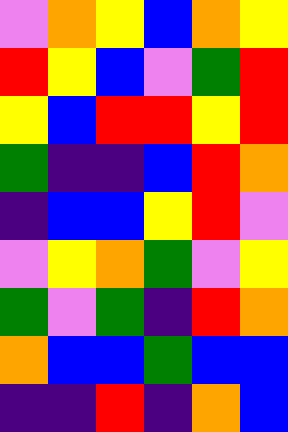[["violet", "orange", "yellow", "blue", "orange", "yellow"], ["red", "yellow", "blue", "violet", "green", "red"], ["yellow", "blue", "red", "red", "yellow", "red"], ["green", "indigo", "indigo", "blue", "red", "orange"], ["indigo", "blue", "blue", "yellow", "red", "violet"], ["violet", "yellow", "orange", "green", "violet", "yellow"], ["green", "violet", "green", "indigo", "red", "orange"], ["orange", "blue", "blue", "green", "blue", "blue"], ["indigo", "indigo", "red", "indigo", "orange", "blue"]]